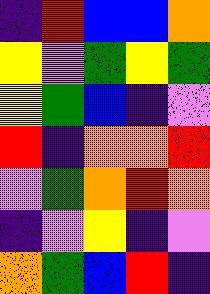[["indigo", "red", "blue", "blue", "orange"], ["yellow", "violet", "green", "yellow", "green"], ["yellow", "green", "blue", "indigo", "violet"], ["red", "indigo", "orange", "orange", "red"], ["violet", "green", "orange", "red", "orange"], ["indigo", "violet", "yellow", "indigo", "violet"], ["orange", "green", "blue", "red", "indigo"]]